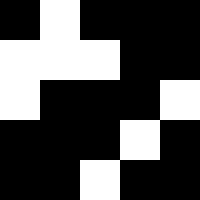[["black", "white", "black", "black", "black"], ["white", "white", "white", "black", "black"], ["white", "black", "black", "black", "white"], ["black", "black", "black", "white", "black"], ["black", "black", "white", "black", "black"]]